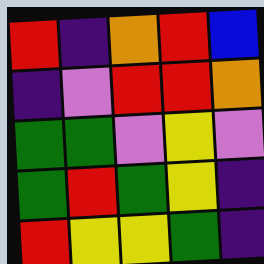[["red", "indigo", "orange", "red", "blue"], ["indigo", "violet", "red", "red", "orange"], ["green", "green", "violet", "yellow", "violet"], ["green", "red", "green", "yellow", "indigo"], ["red", "yellow", "yellow", "green", "indigo"]]